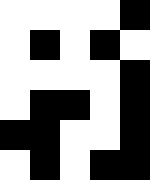[["white", "white", "white", "white", "black"], ["white", "black", "white", "black", "white"], ["white", "white", "white", "white", "black"], ["white", "black", "black", "white", "black"], ["black", "black", "white", "white", "black"], ["white", "black", "white", "black", "black"]]